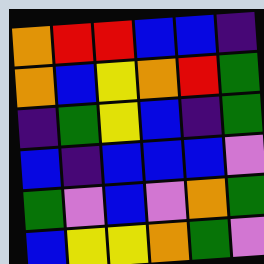[["orange", "red", "red", "blue", "blue", "indigo"], ["orange", "blue", "yellow", "orange", "red", "green"], ["indigo", "green", "yellow", "blue", "indigo", "green"], ["blue", "indigo", "blue", "blue", "blue", "violet"], ["green", "violet", "blue", "violet", "orange", "green"], ["blue", "yellow", "yellow", "orange", "green", "violet"]]